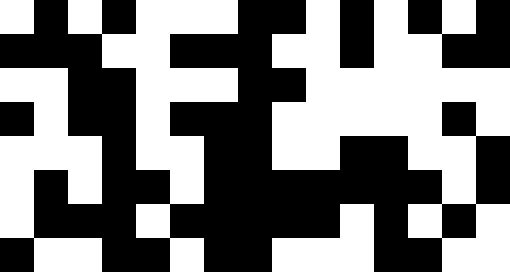[["white", "black", "white", "black", "white", "white", "white", "black", "black", "white", "black", "white", "black", "white", "black"], ["black", "black", "black", "white", "white", "black", "black", "black", "white", "white", "black", "white", "white", "black", "black"], ["white", "white", "black", "black", "white", "white", "white", "black", "black", "white", "white", "white", "white", "white", "white"], ["black", "white", "black", "black", "white", "black", "black", "black", "white", "white", "white", "white", "white", "black", "white"], ["white", "white", "white", "black", "white", "white", "black", "black", "white", "white", "black", "black", "white", "white", "black"], ["white", "black", "white", "black", "black", "white", "black", "black", "black", "black", "black", "black", "black", "white", "black"], ["white", "black", "black", "black", "white", "black", "black", "black", "black", "black", "white", "black", "white", "black", "white"], ["black", "white", "white", "black", "black", "white", "black", "black", "white", "white", "white", "black", "black", "white", "white"]]